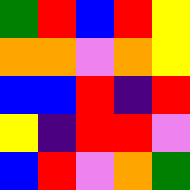[["green", "red", "blue", "red", "yellow"], ["orange", "orange", "violet", "orange", "yellow"], ["blue", "blue", "red", "indigo", "red"], ["yellow", "indigo", "red", "red", "violet"], ["blue", "red", "violet", "orange", "green"]]